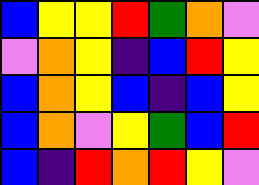[["blue", "yellow", "yellow", "red", "green", "orange", "violet"], ["violet", "orange", "yellow", "indigo", "blue", "red", "yellow"], ["blue", "orange", "yellow", "blue", "indigo", "blue", "yellow"], ["blue", "orange", "violet", "yellow", "green", "blue", "red"], ["blue", "indigo", "red", "orange", "red", "yellow", "violet"]]